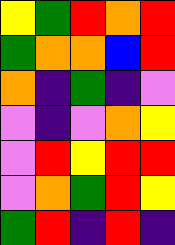[["yellow", "green", "red", "orange", "red"], ["green", "orange", "orange", "blue", "red"], ["orange", "indigo", "green", "indigo", "violet"], ["violet", "indigo", "violet", "orange", "yellow"], ["violet", "red", "yellow", "red", "red"], ["violet", "orange", "green", "red", "yellow"], ["green", "red", "indigo", "red", "indigo"]]